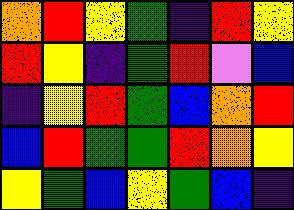[["orange", "red", "yellow", "green", "indigo", "red", "yellow"], ["red", "yellow", "indigo", "green", "red", "violet", "blue"], ["indigo", "yellow", "red", "green", "blue", "orange", "red"], ["blue", "red", "green", "green", "red", "orange", "yellow"], ["yellow", "green", "blue", "yellow", "green", "blue", "indigo"]]